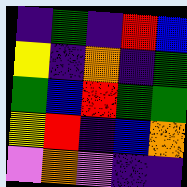[["indigo", "green", "indigo", "red", "blue"], ["yellow", "indigo", "orange", "indigo", "green"], ["green", "blue", "red", "green", "green"], ["yellow", "red", "indigo", "blue", "orange"], ["violet", "orange", "violet", "indigo", "indigo"]]